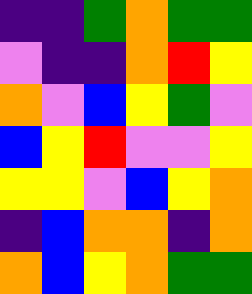[["indigo", "indigo", "green", "orange", "green", "green"], ["violet", "indigo", "indigo", "orange", "red", "yellow"], ["orange", "violet", "blue", "yellow", "green", "violet"], ["blue", "yellow", "red", "violet", "violet", "yellow"], ["yellow", "yellow", "violet", "blue", "yellow", "orange"], ["indigo", "blue", "orange", "orange", "indigo", "orange"], ["orange", "blue", "yellow", "orange", "green", "green"]]